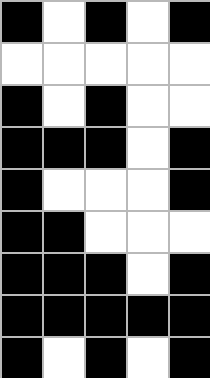[["black", "white", "black", "white", "black"], ["white", "white", "white", "white", "white"], ["black", "white", "black", "white", "white"], ["black", "black", "black", "white", "black"], ["black", "white", "white", "white", "black"], ["black", "black", "white", "white", "white"], ["black", "black", "black", "white", "black"], ["black", "black", "black", "black", "black"], ["black", "white", "black", "white", "black"]]